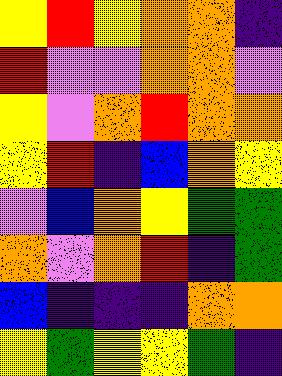[["yellow", "red", "yellow", "orange", "orange", "indigo"], ["red", "violet", "violet", "orange", "orange", "violet"], ["yellow", "violet", "orange", "red", "orange", "orange"], ["yellow", "red", "indigo", "blue", "orange", "yellow"], ["violet", "blue", "orange", "yellow", "green", "green"], ["orange", "violet", "orange", "red", "indigo", "green"], ["blue", "indigo", "indigo", "indigo", "orange", "orange"], ["yellow", "green", "yellow", "yellow", "green", "indigo"]]